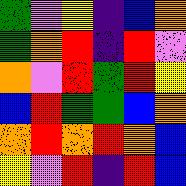[["green", "violet", "yellow", "indigo", "blue", "orange"], ["green", "orange", "red", "indigo", "red", "violet"], ["orange", "violet", "red", "green", "red", "yellow"], ["blue", "red", "green", "green", "blue", "orange"], ["orange", "red", "orange", "red", "orange", "blue"], ["yellow", "violet", "red", "indigo", "red", "blue"]]